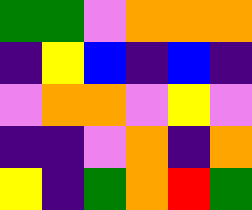[["green", "green", "violet", "orange", "orange", "orange"], ["indigo", "yellow", "blue", "indigo", "blue", "indigo"], ["violet", "orange", "orange", "violet", "yellow", "violet"], ["indigo", "indigo", "violet", "orange", "indigo", "orange"], ["yellow", "indigo", "green", "orange", "red", "green"]]